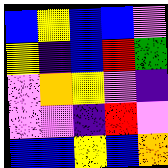[["blue", "yellow", "blue", "blue", "violet"], ["yellow", "indigo", "blue", "red", "green"], ["violet", "orange", "yellow", "violet", "indigo"], ["violet", "violet", "indigo", "red", "violet"], ["blue", "blue", "yellow", "blue", "orange"]]